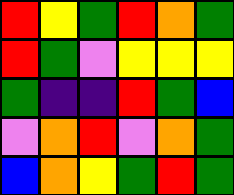[["red", "yellow", "green", "red", "orange", "green"], ["red", "green", "violet", "yellow", "yellow", "yellow"], ["green", "indigo", "indigo", "red", "green", "blue"], ["violet", "orange", "red", "violet", "orange", "green"], ["blue", "orange", "yellow", "green", "red", "green"]]